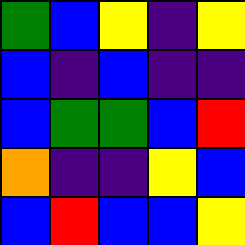[["green", "blue", "yellow", "indigo", "yellow"], ["blue", "indigo", "blue", "indigo", "indigo"], ["blue", "green", "green", "blue", "red"], ["orange", "indigo", "indigo", "yellow", "blue"], ["blue", "red", "blue", "blue", "yellow"]]